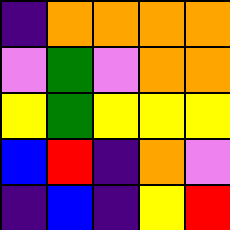[["indigo", "orange", "orange", "orange", "orange"], ["violet", "green", "violet", "orange", "orange"], ["yellow", "green", "yellow", "yellow", "yellow"], ["blue", "red", "indigo", "orange", "violet"], ["indigo", "blue", "indigo", "yellow", "red"]]